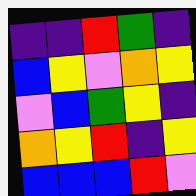[["indigo", "indigo", "red", "green", "indigo"], ["blue", "yellow", "violet", "orange", "yellow"], ["violet", "blue", "green", "yellow", "indigo"], ["orange", "yellow", "red", "indigo", "yellow"], ["blue", "blue", "blue", "red", "violet"]]